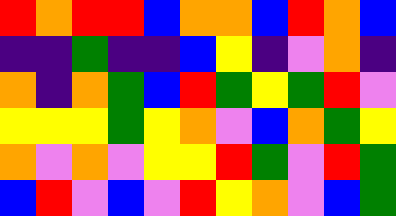[["red", "orange", "red", "red", "blue", "orange", "orange", "blue", "red", "orange", "blue"], ["indigo", "indigo", "green", "indigo", "indigo", "blue", "yellow", "indigo", "violet", "orange", "indigo"], ["orange", "indigo", "orange", "green", "blue", "red", "green", "yellow", "green", "red", "violet"], ["yellow", "yellow", "yellow", "green", "yellow", "orange", "violet", "blue", "orange", "green", "yellow"], ["orange", "violet", "orange", "violet", "yellow", "yellow", "red", "green", "violet", "red", "green"], ["blue", "red", "violet", "blue", "violet", "red", "yellow", "orange", "violet", "blue", "green"]]